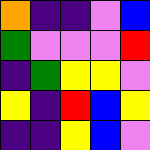[["orange", "indigo", "indigo", "violet", "blue"], ["green", "violet", "violet", "violet", "red"], ["indigo", "green", "yellow", "yellow", "violet"], ["yellow", "indigo", "red", "blue", "yellow"], ["indigo", "indigo", "yellow", "blue", "violet"]]